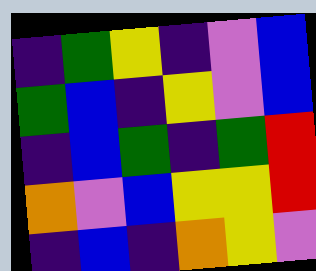[["indigo", "green", "yellow", "indigo", "violet", "blue"], ["green", "blue", "indigo", "yellow", "violet", "blue"], ["indigo", "blue", "green", "indigo", "green", "red"], ["orange", "violet", "blue", "yellow", "yellow", "red"], ["indigo", "blue", "indigo", "orange", "yellow", "violet"]]